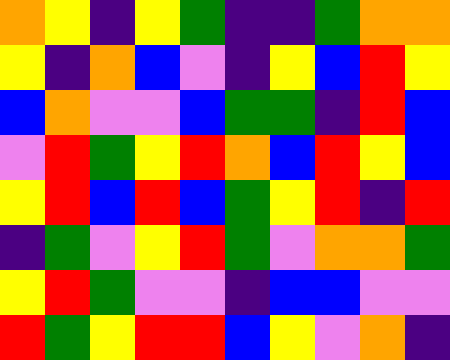[["orange", "yellow", "indigo", "yellow", "green", "indigo", "indigo", "green", "orange", "orange"], ["yellow", "indigo", "orange", "blue", "violet", "indigo", "yellow", "blue", "red", "yellow"], ["blue", "orange", "violet", "violet", "blue", "green", "green", "indigo", "red", "blue"], ["violet", "red", "green", "yellow", "red", "orange", "blue", "red", "yellow", "blue"], ["yellow", "red", "blue", "red", "blue", "green", "yellow", "red", "indigo", "red"], ["indigo", "green", "violet", "yellow", "red", "green", "violet", "orange", "orange", "green"], ["yellow", "red", "green", "violet", "violet", "indigo", "blue", "blue", "violet", "violet"], ["red", "green", "yellow", "red", "red", "blue", "yellow", "violet", "orange", "indigo"]]